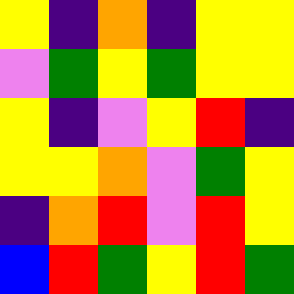[["yellow", "indigo", "orange", "indigo", "yellow", "yellow"], ["violet", "green", "yellow", "green", "yellow", "yellow"], ["yellow", "indigo", "violet", "yellow", "red", "indigo"], ["yellow", "yellow", "orange", "violet", "green", "yellow"], ["indigo", "orange", "red", "violet", "red", "yellow"], ["blue", "red", "green", "yellow", "red", "green"]]